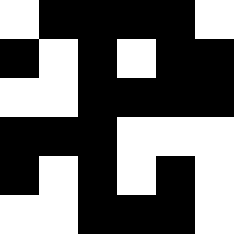[["white", "black", "black", "black", "black", "white"], ["black", "white", "black", "white", "black", "black"], ["white", "white", "black", "black", "black", "black"], ["black", "black", "black", "white", "white", "white"], ["black", "white", "black", "white", "black", "white"], ["white", "white", "black", "black", "black", "white"]]